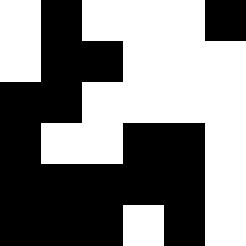[["white", "black", "white", "white", "white", "black"], ["white", "black", "black", "white", "white", "white"], ["black", "black", "white", "white", "white", "white"], ["black", "white", "white", "black", "black", "white"], ["black", "black", "black", "black", "black", "white"], ["black", "black", "black", "white", "black", "white"]]